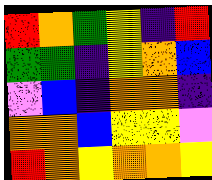[["red", "orange", "green", "yellow", "indigo", "red"], ["green", "green", "indigo", "yellow", "orange", "blue"], ["violet", "blue", "indigo", "orange", "orange", "indigo"], ["orange", "orange", "blue", "yellow", "yellow", "violet"], ["red", "orange", "yellow", "orange", "orange", "yellow"]]